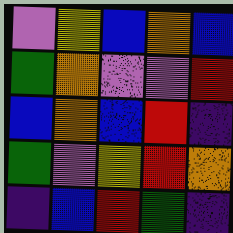[["violet", "yellow", "blue", "orange", "blue"], ["green", "orange", "violet", "violet", "red"], ["blue", "orange", "blue", "red", "indigo"], ["green", "violet", "yellow", "red", "orange"], ["indigo", "blue", "red", "green", "indigo"]]